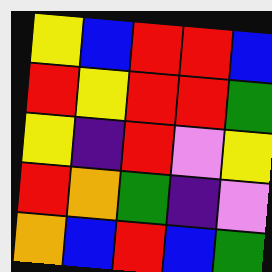[["yellow", "blue", "red", "red", "blue"], ["red", "yellow", "red", "red", "green"], ["yellow", "indigo", "red", "violet", "yellow"], ["red", "orange", "green", "indigo", "violet"], ["orange", "blue", "red", "blue", "green"]]